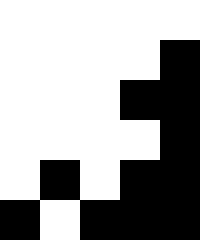[["white", "white", "white", "white", "white"], ["white", "white", "white", "white", "black"], ["white", "white", "white", "black", "black"], ["white", "white", "white", "white", "black"], ["white", "black", "white", "black", "black"], ["black", "white", "black", "black", "black"]]